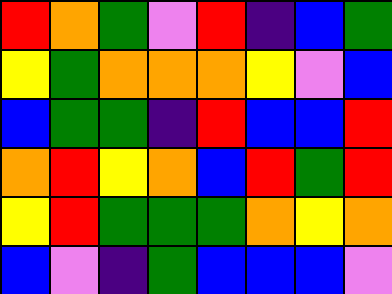[["red", "orange", "green", "violet", "red", "indigo", "blue", "green"], ["yellow", "green", "orange", "orange", "orange", "yellow", "violet", "blue"], ["blue", "green", "green", "indigo", "red", "blue", "blue", "red"], ["orange", "red", "yellow", "orange", "blue", "red", "green", "red"], ["yellow", "red", "green", "green", "green", "orange", "yellow", "orange"], ["blue", "violet", "indigo", "green", "blue", "blue", "blue", "violet"]]